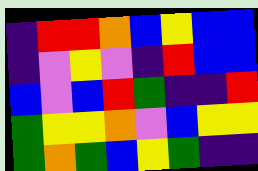[["indigo", "red", "red", "orange", "blue", "yellow", "blue", "blue"], ["indigo", "violet", "yellow", "violet", "indigo", "red", "blue", "blue"], ["blue", "violet", "blue", "red", "green", "indigo", "indigo", "red"], ["green", "yellow", "yellow", "orange", "violet", "blue", "yellow", "yellow"], ["green", "orange", "green", "blue", "yellow", "green", "indigo", "indigo"]]